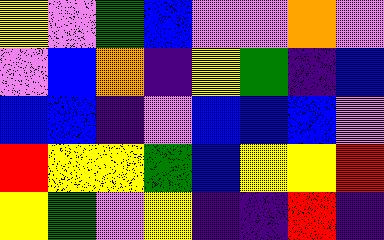[["yellow", "violet", "green", "blue", "violet", "violet", "orange", "violet"], ["violet", "blue", "orange", "indigo", "yellow", "green", "indigo", "blue"], ["blue", "blue", "indigo", "violet", "blue", "blue", "blue", "violet"], ["red", "yellow", "yellow", "green", "blue", "yellow", "yellow", "red"], ["yellow", "green", "violet", "yellow", "indigo", "indigo", "red", "indigo"]]